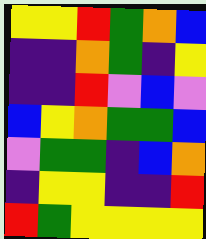[["yellow", "yellow", "red", "green", "orange", "blue"], ["indigo", "indigo", "orange", "green", "indigo", "yellow"], ["indigo", "indigo", "red", "violet", "blue", "violet"], ["blue", "yellow", "orange", "green", "green", "blue"], ["violet", "green", "green", "indigo", "blue", "orange"], ["indigo", "yellow", "yellow", "indigo", "indigo", "red"], ["red", "green", "yellow", "yellow", "yellow", "yellow"]]